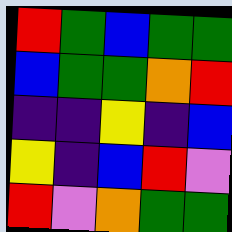[["red", "green", "blue", "green", "green"], ["blue", "green", "green", "orange", "red"], ["indigo", "indigo", "yellow", "indigo", "blue"], ["yellow", "indigo", "blue", "red", "violet"], ["red", "violet", "orange", "green", "green"]]